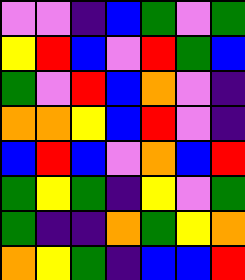[["violet", "violet", "indigo", "blue", "green", "violet", "green"], ["yellow", "red", "blue", "violet", "red", "green", "blue"], ["green", "violet", "red", "blue", "orange", "violet", "indigo"], ["orange", "orange", "yellow", "blue", "red", "violet", "indigo"], ["blue", "red", "blue", "violet", "orange", "blue", "red"], ["green", "yellow", "green", "indigo", "yellow", "violet", "green"], ["green", "indigo", "indigo", "orange", "green", "yellow", "orange"], ["orange", "yellow", "green", "indigo", "blue", "blue", "red"]]